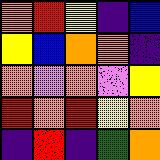[["orange", "red", "yellow", "indigo", "blue"], ["yellow", "blue", "orange", "orange", "indigo"], ["orange", "violet", "orange", "violet", "yellow"], ["red", "orange", "red", "yellow", "orange"], ["indigo", "red", "indigo", "green", "orange"]]